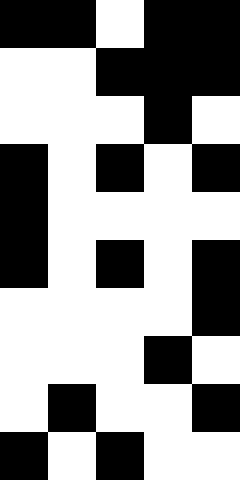[["black", "black", "white", "black", "black"], ["white", "white", "black", "black", "black"], ["white", "white", "white", "black", "white"], ["black", "white", "black", "white", "black"], ["black", "white", "white", "white", "white"], ["black", "white", "black", "white", "black"], ["white", "white", "white", "white", "black"], ["white", "white", "white", "black", "white"], ["white", "black", "white", "white", "black"], ["black", "white", "black", "white", "white"]]